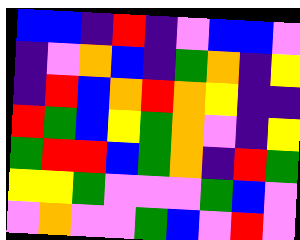[["blue", "blue", "indigo", "red", "indigo", "violet", "blue", "blue", "violet"], ["indigo", "violet", "orange", "blue", "indigo", "green", "orange", "indigo", "yellow"], ["indigo", "red", "blue", "orange", "red", "orange", "yellow", "indigo", "indigo"], ["red", "green", "blue", "yellow", "green", "orange", "violet", "indigo", "yellow"], ["green", "red", "red", "blue", "green", "orange", "indigo", "red", "green"], ["yellow", "yellow", "green", "violet", "violet", "violet", "green", "blue", "violet"], ["violet", "orange", "violet", "violet", "green", "blue", "violet", "red", "violet"]]